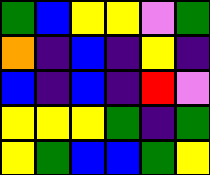[["green", "blue", "yellow", "yellow", "violet", "green"], ["orange", "indigo", "blue", "indigo", "yellow", "indigo"], ["blue", "indigo", "blue", "indigo", "red", "violet"], ["yellow", "yellow", "yellow", "green", "indigo", "green"], ["yellow", "green", "blue", "blue", "green", "yellow"]]